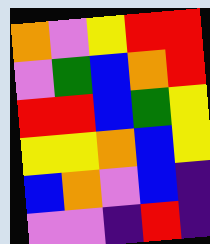[["orange", "violet", "yellow", "red", "red"], ["violet", "green", "blue", "orange", "red"], ["red", "red", "blue", "green", "yellow"], ["yellow", "yellow", "orange", "blue", "yellow"], ["blue", "orange", "violet", "blue", "indigo"], ["violet", "violet", "indigo", "red", "indigo"]]